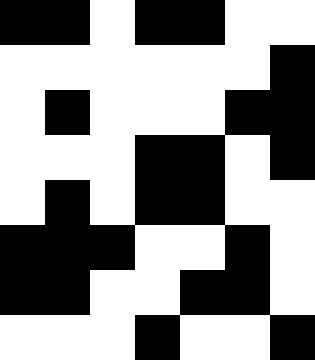[["black", "black", "white", "black", "black", "white", "white"], ["white", "white", "white", "white", "white", "white", "black"], ["white", "black", "white", "white", "white", "black", "black"], ["white", "white", "white", "black", "black", "white", "black"], ["white", "black", "white", "black", "black", "white", "white"], ["black", "black", "black", "white", "white", "black", "white"], ["black", "black", "white", "white", "black", "black", "white"], ["white", "white", "white", "black", "white", "white", "black"]]